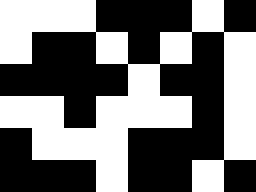[["white", "white", "white", "black", "black", "black", "white", "black"], ["white", "black", "black", "white", "black", "white", "black", "white"], ["black", "black", "black", "black", "white", "black", "black", "white"], ["white", "white", "black", "white", "white", "white", "black", "white"], ["black", "white", "white", "white", "black", "black", "black", "white"], ["black", "black", "black", "white", "black", "black", "white", "black"]]